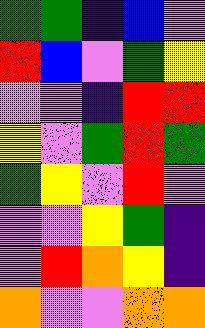[["green", "green", "indigo", "blue", "violet"], ["red", "blue", "violet", "green", "yellow"], ["violet", "violet", "indigo", "red", "red"], ["yellow", "violet", "green", "red", "green"], ["green", "yellow", "violet", "red", "violet"], ["violet", "violet", "yellow", "green", "indigo"], ["violet", "red", "orange", "yellow", "indigo"], ["orange", "violet", "violet", "orange", "orange"]]